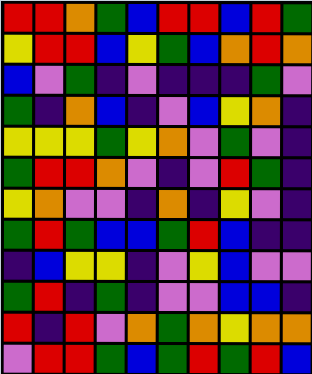[["red", "red", "orange", "green", "blue", "red", "red", "blue", "red", "green"], ["yellow", "red", "red", "blue", "yellow", "green", "blue", "orange", "red", "orange"], ["blue", "violet", "green", "indigo", "violet", "indigo", "indigo", "indigo", "green", "violet"], ["green", "indigo", "orange", "blue", "indigo", "violet", "blue", "yellow", "orange", "indigo"], ["yellow", "yellow", "yellow", "green", "yellow", "orange", "violet", "green", "violet", "indigo"], ["green", "red", "red", "orange", "violet", "indigo", "violet", "red", "green", "indigo"], ["yellow", "orange", "violet", "violet", "indigo", "orange", "indigo", "yellow", "violet", "indigo"], ["green", "red", "green", "blue", "blue", "green", "red", "blue", "indigo", "indigo"], ["indigo", "blue", "yellow", "yellow", "indigo", "violet", "yellow", "blue", "violet", "violet"], ["green", "red", "indigo", "green", "indigo", "violet", "violet", "blue", "blue", "indigo"], ["red", "indigo", "red", "violet", "orange", "green", "orange", "yellow", "orange", "orange"], ["violet", "red", "red", "green", "blue", "green", "red", "green", "red", "blue"]]